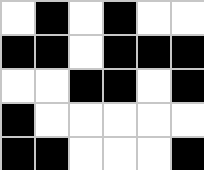[["white", "black", "white", "black", "white", "white"], ["black", "black", "white", "black", "black", "black"], ["white", "white", "black", "black", "white", "black"], ["black", "white", "white", "white", "white", "white"], ["black", "black", "white", "white", "white", "black"]]